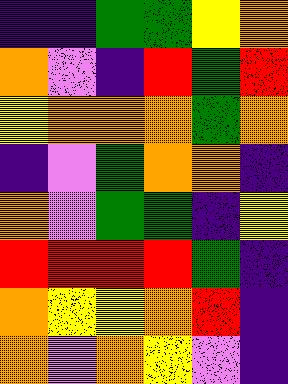[["indigo", "indigo", "green", "green", "yellow", "orange"], ["orange", "violet", "indigo", "red", "green", "red"], ["yellow", "orange", "orange", "orange", "green", "orange"], ["indigo", "violet", "green", "orange", "orange", "indigo"], ["orange", "violet", "green", "green", "indigo", "yellow"], ["red", "red", "red", "red", "green", "indigo"], ["orange", "yellow", "yellow", "orange", "red", "indigo"], ["orange", "violet", "orange", "yellow", "violet", "indigo"]]